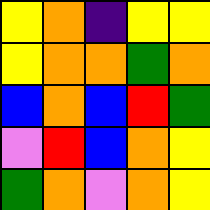[["yellow", "orange", "indigo", "yellow", "yellow"], ["yellow", "orange", "orange", "green", "orange"], ["blue", "orange", "blue", "red", "green"], ["violet", "red", "blue", "orange", "yellow"], ["green", "orange", "violet", "orange", "yellow"]]